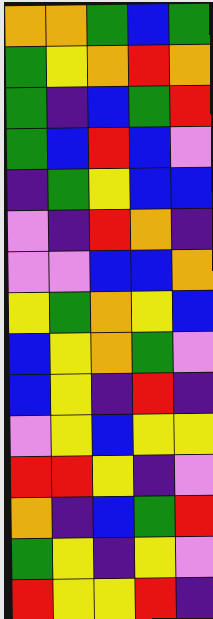[["orange", "orange", "green", "blue", "green"], ["green", "yellow", "orange", "red", "orange"], ["green", "indigo", "blue", "green", "red"], ["green", "blue", "red", "blue", "violet"], ["indigo", "green", "yellow", "blue", "blue"], ["violet", "indigo", "red", "orange", "indigo"], ["violet", "violet", "blue", "blue", "orange"], ["yellow", "green", "orange", "yellow", "blue"], ["blue", "yellow", "orange", "green", "violet"], ["blue", "yellow", "indigo", "red", "indigo"], ["violet", "yellow", "blue", "yellow", "yellow"], ["red", "red", "yellow", "indigo", "violet"], ["orange", "indigo", "blue", "green", "red"], ["green", "yellow", "indigo", "yellow", "violet"], ["red", "yellow", "yellow", "red", "indigo"]]